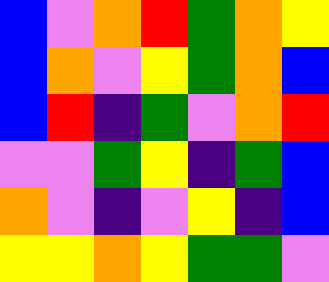[["blue", "violet", "orange", "red", "green", "orange", "yellow"], ["blue", "orange", "violet", "yellow", "green", "orange", "blue"], ["blue", "red", "indigo", "green", "violet", "orange", "red"], ["violet", "violet", "green", "yellow", "indigo", "green", "blue"], ["orange", "violet", "indigo", "violet", "yellow", "indigo", "blue"], ["yellow", "yellow", "orange", "yellow", "green", "green", "violet"]]